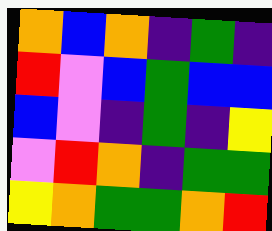[["orange", "blue", "orange", "indigo", "green", "indigo"], ["red", "violet", "blue", "green", "blue", "blue"], ["blue", "violet", "indigo", "green", "indigo", "yellow"], ["violet", "red", "orange", "indigo", "green", "green"], ["yellow", "orange", "green", "green", "orange", "red"]]